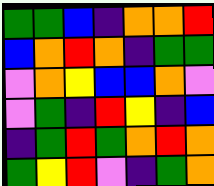[["green", "green", "blue", "indigo", "orange", "orange", "red"], ["blue", "orange", "red", "orange", "indigo", "green", "green"], ["violet", "orange", "yellow", "blue", "blue", "orange", "violet"], ["violet", "green", "indigo", "red", "yellow", "indigo", "blue"], ["indigo", "green", "red", "green", "orange", "red", "orange"], ["green", "yellow", "red", "violet", "indigo", "green", "orange"]]